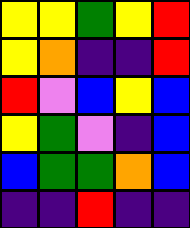[["yellow", "yellow", "green", "yellow", "red"], ["yellow", "orange", "indigo", "indigo", "red"], ["red", "violet", "blue", "yellow", "blue"], ["yellow", "green", "violet", "indigo", "blue"], ["blue", "green", "green", "orange", "blue"], ["indigo", "indigo", "red", "indigo", "indigo"]]